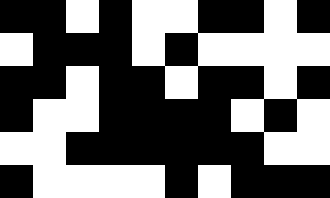[["black", "black", "white", "black", "white", "white", "black", "black", "white", "black"], ["white", "black", "black", "black", "white", "black", "white", "white", "white", "white"], ["black", "black", "white", "black", "black", "white", "black", "black", "white", "black"], ["black", "white", "white", "black", "black", "black", "black", "white", "black", "white"], ["white", "white", "black", "black", "black", "black", "black", "black", "white", "white"], ["black", "white", "white", "white", "white", "black", "white", "black", "black", "black"]]